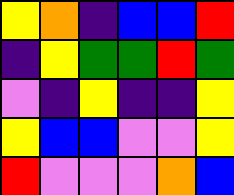[["yellow", "orange", "indigo", "blue", "blue", "red"], ["indigo", "yellow", "green", "green", "red", "green"], ["violet", "indigo", "yellow", "indigo", "indigo", "yellow"], ["yellow", "blue", "blue", "violet", "violet", "yellow"], ["red", "violet", "violet", "violet", "orange", "blue"]]